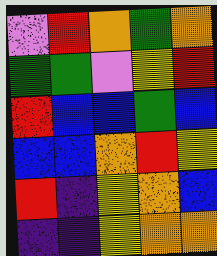[["violet", "red", "orange", "green", "orange"], ["green", "green", "violet", "yellow", "red"], ["red", "blue", "blue", "green", "blue"], ["blue", "blue", "orange", "red", "yellow"], ["red", "indigo", "yellow", "orange", "blue"], ["indigo", "indigo", "yellow", "orange", "orange"]]